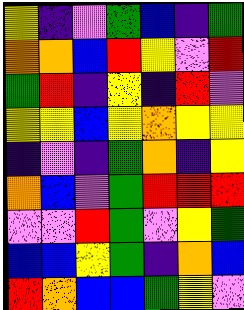[["yellow", "indigo", "violet", "green", "blue", "indigo", "green"], ["orange", "orange", "blue", "red", "yellow", "violet", "red"], ["green", "red", "indigo", "yellow", "indigo", "red", "violet"], ["yellow", "yellow", "blue", "yellow", "orange", "yellow", "yellow"], ["indigo", "violet", "indigo", "green", "orange", "indigo", "yellow"], ["orange", "blue", "violet", "green", "red", "red", "red"], ["violet", "violet", "red", "green", "violet", "yellow", "green"], ["blue", "blue", "yellow", "green", "indigo", "orange", "blue"], ["red", "orange", "blue", "blue", "green", "yellow", "violet"]]